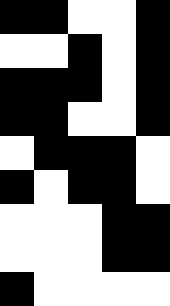[["black", "black", "white", "white", "black"], ["white", "white", "black", "white", "black"], ["black", "black", "black", "white", "black"], ["black", "black", "white", "white", "black"], ["white", "black", "black", "black", "white"], ["black", "white", "black", "black", "white"], ["white", "white", "white", "black", "black"], ["white", "white", "white", "black", "black"], ["black", "white", "white", "white", "white"]]